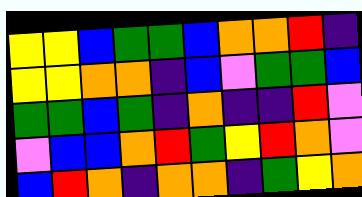[["yellow", "yellow", "blue", "green", "green", "blue", "orange", "orange", "red", "indigo"], ["yellow", "yellow", "orange", "orange", "indigo", "blue", "violet", "green", "green", "blue"], ["green", "green", "blue", "green", "indigo", "orange", "indigo", "indigo", "red", "violet"], ["violet", "blue", "blue", "orange", "red", "green", "yellow", "red", "orange", "violet"], ["blue", "red", "orange", "indigo", "orange", "orange", "indigo", "green", "yellow", "orange"]]